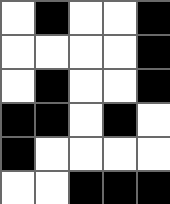[["white", "black", "white", "white", "black"], ["white", "white", "white", "white", "black"], ["white", "black", "white", "white", "black"], ["black", "black", "white", "black", "white"], ["black", "white", "white", "white", "white"], ["white", "white", "black", "black", "black"]]